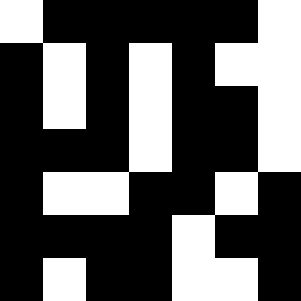[["white", "black", "black", "black", "black", "black", "white"], ["black", "white", "black", "white", "black", "white", "white"], ["black", "white", "black", "white", "black", "black", "white"], ["black", "black", "black", "white", "black", "black", "white"], ["black", "white", "white", "black", "black", "white", "black"], ["black", "black", "black", "black", "white", "black", "black"], ["black", "white", "black", "black", "white", "white", "black"]]